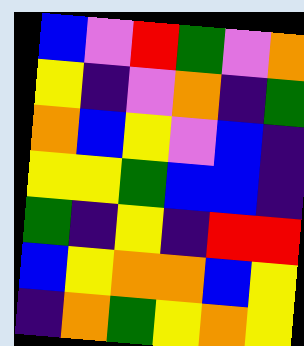[["blue", "violet", "red", "green", "violet", "orange"], ["yellow", "indigo", "violet", "orange", "indigo", "green"], ["orange", "blue", "yellow", "violet", "blue", "indigo"], ["yellow", "yellow", "green", "blue", "blue", "indigo"], ["green", "indigo", "yellow", "indigo", "red", "red"], ["blue", "yellow", "orange", "orange", "blue", "yellow"], ["indigo", "orange", "green", "yellow", "orange", "yellow"]]